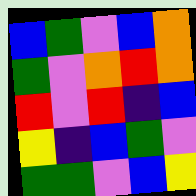[["blue", "green", "violet", "blue", "orange"], ["green", "violet", "orange", "red", "orange"], ["red", "violet", "red", "indigo", "blue"], ["yellow", "indigo", "blue", "green", "violet"], ["green", "green", "violet", "blue", "yellow"]]